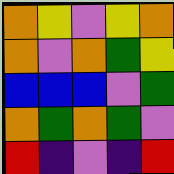[["orange", "yellow", "violet", "yellow", "orange"], ["orange", "violet", "orange", "green", "yellow"], ["blue", "blue", "blue", "violet", "green"], ["orange", "green", "orange", "green", "violet"], ["red", "indigo", "violet", "indigo", "red"]]